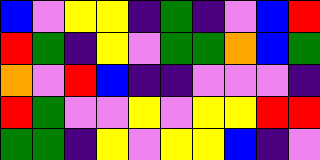[["blue", "violet", "yellow", "yellow", "indigo", "green", "indigo", "violet", "blue", "red"], ["red", "green", "indigo", "yellow", "violet", "green", "green", "orange", "blue", "green"], ["orange", "violet", "red", "blue", "indigo", "indigo", "violet", "violet", "violet", "indigo"], ["red", "green", "violet", "violet", "yellow", "violet", "yellow", "yellow", "red", "red"], ["green", "green", "indigo", "yellow", "violet", "yellow", "yellow", "blue", "indigo", "violet"]]